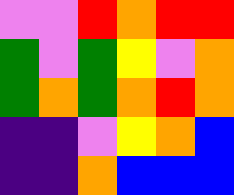[["violet", "violet", "red", "orange", "red", "red"], ["green", "violet", "green", "yellow", "violet", "orange"], ["green", "orange", "green", "orange", "red", "orange"], ["indigo", "indigo", "violet", "yellow", "orange", "blue"], ["indigo", "indigo", "orange", "blue", "blue", "blue"]]